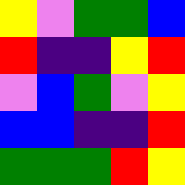[["yellow", "violet", "green", "green", "blue"], ["red", "indigo", "indigo", "yellow", "red"], ["violet", "blue", "green", "violet", "yellow"], ["blue", "blue", "indigo", "indigo", "red"], ["green", "green", "green", "red", "yellow"]]